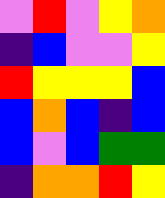[["violet", "red", "violet", "yellow", "orange"], ["indigo", "blue", "violet", "violet", "yellow"], ["red", "yellow", "yellow", "yellow", "blue"], ["blue", "orange", "blue", "indigo", "blue"], ["blue", "violet", "blue", "green", "green"], ["indigo", "orange", "orange", "red", "yellow"]]